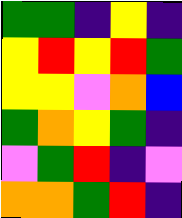[["green", "green", "indigo", "yellow", "indigo"], ["yellow", "red", "yellow", "red", "green"], ["yellow", "yellow", "violet", "orange", "blue"], ["green", "orange", "yellow", "green", "indigo"], ["violet", "green", "red", "indigo", "violet"], ["orange", "orange", "green", "red", "indigo"]]